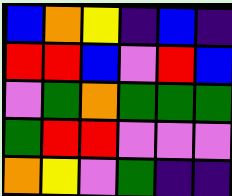[["blue", "orange", "yellow", "indigo", "blue", "indigo"], ["red", "red", "blue", "violet", "red", "blue"], ["violet", "green", "orange", "green", "green", "green"], ["green", "red", "red", "violet", "violet", "violet"], ["orange", "yellow", "violet", "green", "indigo", "indigo"]]